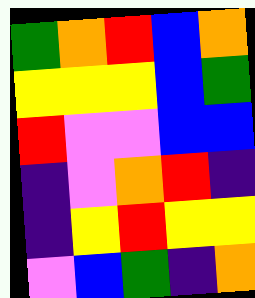[["green", "orange", "red", "blue", "orange"], ["yellow", "yellow", "yellow", "blue", "green"], ["red", "violet", "violet", "blue", "blue"], ["indigo", "violet", "orange", "red", "indigo"], ["indigo", "yellow", "red", "yellow", "yellow"], ["violet", "blue", "green", "indigo", "orange"]]